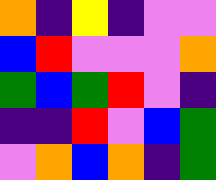[["orange", "indigo", "yellow", "indigo", "violet", "violet"], ["blue", "red", "violet", "violet", "violet", "orange"], ["green", "blue", "green", "red", "violet", "indigo"], ["indigo", "indigo", "red", "violet", "blue", "green"], ["violet", "orange", "blue", "orange", "indigo", "green"]]